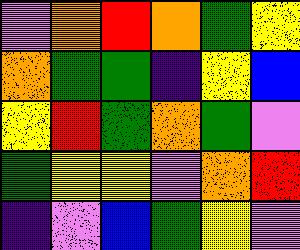[["violet", "orange", "red", "orange", "green", "yellow"], ["orange", "green", "green", "indigo", "yellow", "blue"], ["yellow", "red", "green", "orange", "green", "violet"], ["green", "yellow", "yellow", "violet", "orange", "red"], ["indigo", "violet", "blue", "green", "yellow", "violet"]]